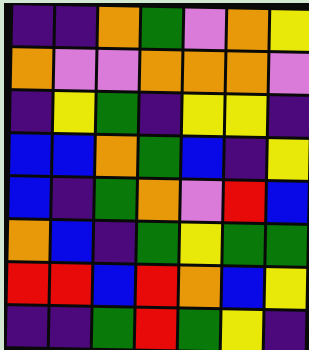[["indigo", "indigo", "orange", "green", "violet", "orange", "yellow"], ["orange", "violet", "violet", "orange", "orange", "orange", "violet"], ["indigo", "yellow", "green", "indigo", "yellow", "yellow", "indigo"], ["blue", "blue", "orange", "green", "blue", "indigo", "yellow"], ["blue", "indigo", "green", "orange", "violet", "red", "blue"], ["orange", "blue", "indigo", "green", "yellow", "green", "green"], ["red", "red", "blue", "red", "orange", "blue", "yellow"], ["indigo", "indigo", "green", "red", "green", "yellow", "indigo"]]